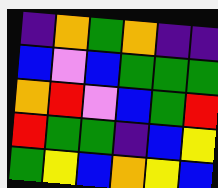[["indigo", "orange", "green", "orange", "indigo", "indigo"], ["blue", "violet", "blue", "green", "green", "green"], ["orange", "red", "violet", "blue", "green", "red"], ["red", "green", "green", "indigo", "blue", "yellow"], ["green", "yellow", "blue", "orange", "yellow", "blue"]]